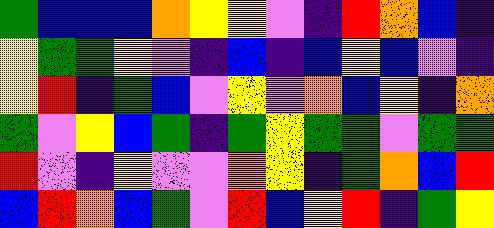[["green", "blue", "blue", "blue", "orange", "yellow", "yellow", "violet", "indigo", "red", "orange", "blue", "indigo"], ["yellow", "green", "green", "yellow", "violet", "indigo", "blue", "indigo", "blue", "yellow", "blue", "violet", "indigo"], ["yellow", "red", "indigo", "green", "blue", "violet", "yellow", "violet", "orange", "blue", "yellow", "indigo", "orange"], ["green", "violet", "yellow", "blue", "green", "indigo", "green", "yellow", "green", "green", "violet", "green", "green"], ["red", "violet", "indigo", "yellow", "violet", "violet", "orange", "yellow", "indigo", "green", "orange", "blue", "red"], ["blue", "red", "orange", "blue", "green", "violet", "red", "blue", "yellow", "red", "indigo", "green", "yellow"]]